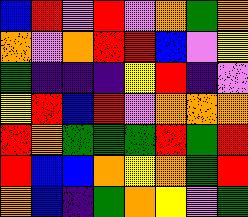[["blue", "red", "violet", "red", "violet", "orange", "green", "orange"], ["orange", "violet", "orange", "red", "red", "blue", "violet", "yellow"], ["green", "indigo", "indigo", "indigo", "yellow", "red", "indigo", "violet"], ["yellow", "red", "blue", "red", "violet", "orange", "orange", "orange"], ["red", "orange", "green", "green", "green", "red", "green", "red"], ["red", "blue", "blue", "orange", "yellow", "orange", "green", "red"], ["orange", "blue", "indigo", "green", "orange", "yellow", "violet", "green"]]